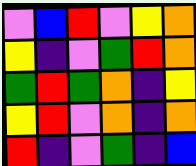[["violet", "blue", "red", "violet", "yellow", "orange"], ["yellow", "indigo", "violet", "green", "red", "orange"], ["green", "red", "green", "orange", "indigo", "yellow"], ["yellow", "red", "violet", "orange", "indigo", "orange"], ["red", "indigo", "violet", "green", "indigo", "blue"]]